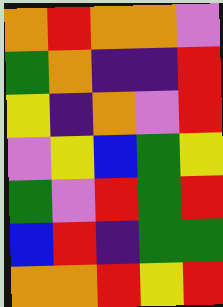[["orange", "red", "orange", "orange", "violet"], ["green", "orange", "indigo", "indigo", "red"], ["yellow", "indigo", "orange", "violet", "red"], ["violet", "yellow", "blue", "green", "yellow"], ["green", "violet", "red", "green", "red"], ["blue", "red", "indigo", "green", "green"], ["orange", "orange", "red", "yellow", "red"]]